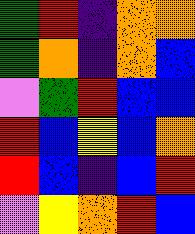[["green", "red", "indigo", "orange", "orange"], ["green", "orange", "indigo", "orange", "blue"], ["violet", "green", "red", "blue", "blue"], ["red", "blue", "yellow", "blue", "orange"], ["red", "blue", "indigo", "blue", "red"], ["violet", "yellow", "orange", "red", "blue"]]